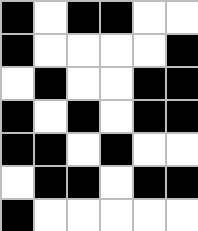[["black", "white", "black", "black", "white", "white"], ["black", "white", "white", "white", "white", "black"], ["white", "black", "white", "white", "black", "black"], ["black", "white", "black", "white", "black", "black"], ["black", "black", "white", "black", "white", "white"], ["white", "black", "black", "white", "black", "black"], ["black", "white", "white", "white", "white", "white"]]